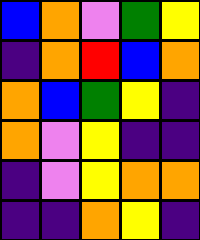[["blue", "orange", "violet", "green", "yellow"], ["indigo", "orange", "red", "blue", "orange"], ["orange", "blue", "green", "yellow", "indigo"], ["orange", "violet", "yellow", "indigo", "indigo"], ["indigo", "violet", "yellow", "orange", "orange"], ["indigo", "indigo", "orange", "yellow", "indigo"]]